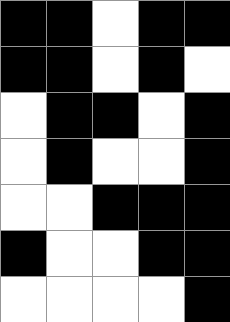[["black", "black", "white", "black", "black"], ["black", "black", "white", "black", "white"], ["white", "black", "black", "white", "black"], ["white", "black", "white", "white", "black"], ["white", "white", "black", "black", "black"], ["black", "white", "white", "black", "black"], ["white", "white", "white", "white", "black"]]